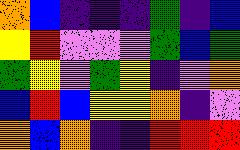[["orange", "blue", "indigo", "indigo", "indigo", "green", "indigo", "blue"], ["yellow", "red", "violet", "violet", "violet", "green", "blue", "green"], ["green", "yellow", "violet", "green", "yellow", "indigo", "violet", "orange"], ["blue", "red", "blue", "yellow", "yellow", "orange", "indigo", "violet"], ["orange", "blue", "orange", "indigo", "indigo", "red", "red", "red"]]